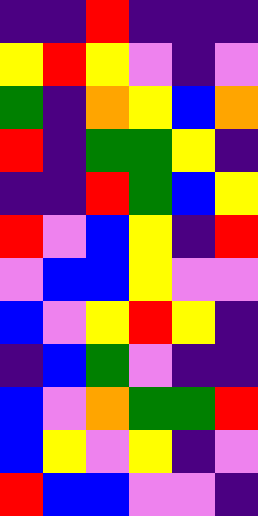[["indigo", "indigo", "red", "indigo", "indigo", "indigo"], ["yellow", "red", "yellow", "violet", "indigo", "violet"], ["green", "indigo", "orange", "yellow", "blue", "orange"], ["red", "indigo", "green", "green", "yellow", "indigo"], ["indigo", "indigo", "red", "green", "blue", "yellow"], ["red", "violet", "blue", "yellow", "indigo", "red"], ["violet", "blue", "blue", "yellow", "violet", "violet"], ["blue", "violet", "yellow", "red", "yellow", "indigo"], ["indigo", "blue", "green", "violet", "indigo", "indigo"], ["blue", "violet", "orange", "green", "green", "red"], ["blue", "yellow", "violet", "yellow", "indigo", "violet"], ["red", "blue", "blue", "violet", "violet", "indigo"]]